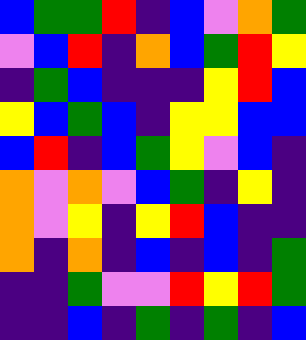[["blue", "green", "green", "red", "indigo", "blue", "violet", "orange", "green"], ["violet", "blue", "red", "indigo", "orange", "blue", "green", "red", "yellow"], ["indigo", "green", "blue", "indigo", "indigo", "indigo", "yellow", "red", "blue"], ["yellow", "blue", "green", "blue", "indigo", "yellow", "yellow", "blue", "blue"], ["blue", "red", "indigo", "blue", "green", "yellow", "violet", "blue", "indigo"], ["orange", "violet", "orange", "violet", "blue", "green", "indigo", "yellow", "indigo"], ["orange", "violet", "yellow", "indigo", "yellow", "red", "blue", "indigo", "indigo"], ["orange", "indigo", "orange", "indigo", "blue", "indigo", "blue", "indigo", "green"], ["indigo", "indigo", "green", "violet", "violet", "red", "yellow", "red", "green"], ["indigo", "indigo", "blue", "indigo", "green", "indigo", "green", "indigo", "blue"]]